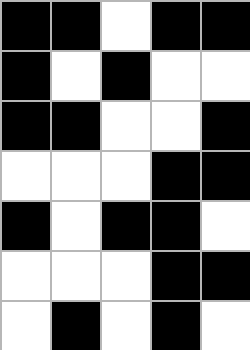[["black", "black", "white", "black", "black"], ["black", "white", "black", "white", "white"], ["black", "black", "white", "white", "black"], ["white", "white", "white", "black", "black"], ["black", "white", "black", "black", "white"], ["white", "white", "white", "black", "black"], ["white", "black", "white", "black", "white"]]